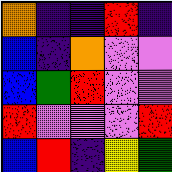[["orange", "indigo", "indigo", "red", "indigo"], ["blue", "indigo", "orange", "violet", "violet"], ["blue", "green", "red", "violet", "violet"], ["red", "violet", "violet", "violet", "red"], ["blue", "red", "indigo", "yellow", "green"]]